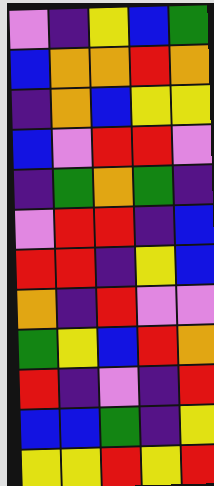[["violet", "indigo", "yellow", "blue", "green"], ["blue", "orange", "orange", "red", "orange"], ["indigo", "orange", "blue", "yellow", "yellow"], ["blue", "violet", "red", "red", "violet"], ["indigo", "green", "orange", "green", "indigo"], ["violet", "red", "red", "indigo", "blue"], ["red", "red", "indigo", "yellow", "blue"], ["orange", "indigo", "red", "violet", "violet"], ["green", "yellow", "blue", "red", "orange"], ["red", "indigo", "violet", "indigo", "red"], ["blue", "blue", "green", "indigo", "yellow"], ["yellow", "yellow", "red", "yellow", "red"]]